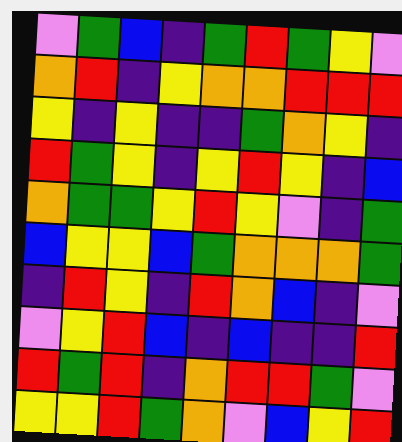[["violet", "green", "blue", "indigo", "green", "red", "green", "yellow", "violet"], ["orange", "red", "indigo", "yellow", "orange", "orange", "red", "red", "red"], ["yellow", "indigo", "yellow", "indigo", "indigo", "green", "orange", "yellow", "indigo"], ["red", "green", "yellow", "indigo", "yellow", "red", "yellow", "indigo", "blue"], ["orange", "green", "green", "yellow", "red", "yellow", "violet", "indigo", "green"], ["blue", "yellow", "yellow", "blue", "green", "orange", "orange", "orange", "green"], ["indigo", "red", "yellow", "indigo", "red", "orange", "blue", "indigo", "violet"], ["violet", "yellow", "red", "blue", "indigo", "blue", "indigo", "indigo", "red"], ["red", "green", "red", "indigo", "orange", "red", "red", "green", "violet"], ["yellow", "yellow", "red", "green", "orange", "violet", "blue", "yellow", "red"]]